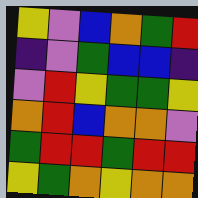[["yellow", "violet", "blue", "orange", "green", "red"], ["indigo", "violet", "green", "blue", "blue", "indigo"], ["violet", "red", "yellow", "green", "green", "yellow"], ["orange", "red", "blue", "orange", "orange", "violet"], ["green", "red", "red", "green", "red", "red"], ["yellow", "green", "orange", "yellow", "orange", "orange"]]